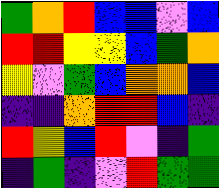[["green", "orange", "red", "blue", "blue", "violet", "blue"], ["red", "red", "yellow", "yellow", "blue", "green", "orange"], ["yellow", "violet", "green", "blue", "orange", "orange", "blue"], ["indigo", "indigo", "orange", "red", "red", "blue", "indigo"], ["red", "yellow", "blue", "red", "violet", "indigo", "green"], ["indigo", "green", "indigo", "violet", "red", "green", "green"]]